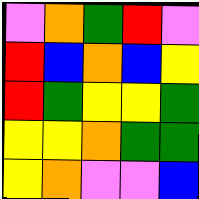[["violet", "orange", "green", "red", "violet"], ["red", "blue", "orange", "blue", "yellow"], ["red", "green", "yellow", "yellow", "green"], ["yellow", "yellow", "orange", "green", "green"], ["yellow", "orange", "violet", "violet", "blue"]]